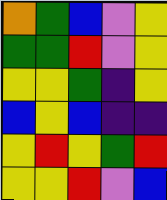[["orange", "green", "blue", "violet", "yellow"], ["green", "green", "red", "violet", "yellow"], ["yellow", "yellow", "green", "indigo", "yellow"], ["blue", "yellow", "blue", "indigo", "indigo"], ["yellow", "red", "yellow", "green", "red"], ["yellow", "yellow", "red", "violet", "blue"]]